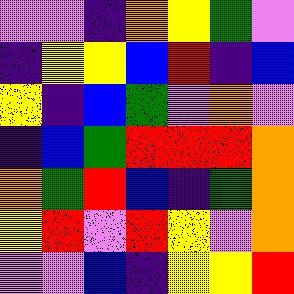[["violet", "violet", "indigo", "orange", "yellow", "green", "violet"], ["indigo", "yellow", "yellow", "blue", "red", "indigo", "blue"], ["yellow", "indigo", "blue", "green", "violet", "orange", "violet"], ["indigo", "blue", "green", "red", "red", "red", "orange"], ["orange", "green", "red", "blue", "indigo", "green", "orange"], ["yellow", "red", "violet", "red", "yellow", "violet", "orange"], ["violet", "violet", "blue", "indigo", "yellow", "yellow", "red"]]